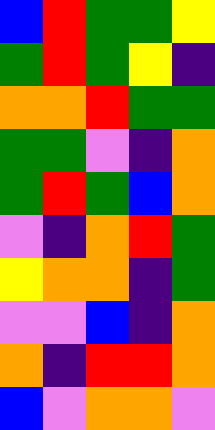[["blue", "red", "green", "green", "yellow"], ["green", "red", "green", "yellow", "indigo"], ["orange", "orange", "red", "green", "green"], ["green", "green", "violet", "indigo", "orange"], ["green", "red", "green", "blue", "orange"], ["violet", "indigo", "orange", "red", "green"], ["yellow", "orange", "orange", "indigo", "green"], ["violet", "violet", "blue", "indigo", "orange"], ["orange", "indigo", "red", "red", "orange"], ["blue", "violet", "orange", "orange", "violet"]]